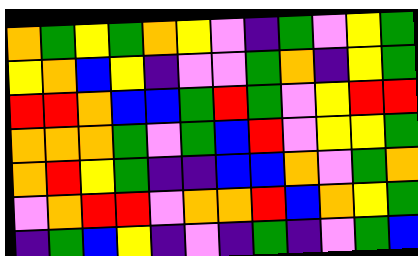[["orange", "green", "yellow", "green", "orange", "yellow", "violet", "indigo", "green", "violet", "yellow", "green"], ["yellow", "orange", "blue", "yellow", "indigo", "violet", "violet", "green", "orange", "indigo", "yellow", "green"], ["red", "red", "orange", "blue", "blue", "green", "red", "green", "violet", "yellow", "red", "red"], ["orange", "orange", "orange", "green", "violet", "green", "blue", "red", "violet", "yellow", "yellow", "green"], ["orange", "red", "yellow", "green", "indigo", "indigo", "blue", "blue", "orange", "violet", "green", "orange"], ["violet", "orange", "red", "red", "violet", "orange", "orange", "red", "blue", "orange", "yellow", "green"], ["indigo", "green", "blue", "yellow", "indigo", "violet", "indigo", "green", "indigo", "violet", "green", "blue"]]